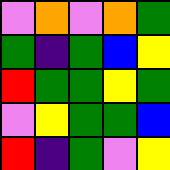[["violet", "orange", "violet", "orange", "green"], ["green", "indigo", "green", "blue", "yellow"], ["red", "green", "green", "yellow", "green"], ["violet", "yellow", "green", "green", "blue"], ["red", "indigo", "green", "violet", "yellow"]]